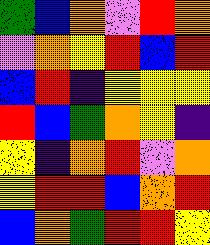[["green", "blue", "orange", "violet", "red", "orange"], ["violet", "orange", "yellow", "red", "blue", "red"], ["blue", "red", "indigo", "yellow", "yellow", "yellow"], ["red", "blue", "green", "orange", "yellow", "indigo"], ["yellow", "indigo", "orange", "red", "violet", "orange"], ["yellow", "red", "red", "blue", "orange", "red"], ["blue", "orange", "green", "red", "red", "yellow"]]